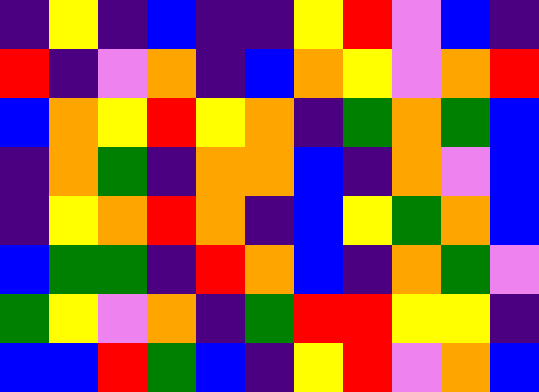[["indigo", "yellow", "indigo", "blue", "indigo", "indigo", "yellow", "red", "violet", "blue", "indigo"], ["red", "indigo", "violet", "orange", "indigo", "blue", "orange", "yellow", "violet", "orange", "red"], ["blue", "orange", "yellow", "red", "yellow", "orange", "indigo", "green", "orange", "green", "blue"], ["indigo", "orange", "green", "indigo", "orange", "orange", "blue", "indigo", "orange", "violet", "blue"], ["indigo", "yellow", "orange", "red", "orange", "indigo", "blue", "yellow", "green", "orange", "blue"], ["blue", "green", "green", "indigo", "red", "orange", "blue", "indigo", "orange", "green", "violet"], ["green", "yellow", "violet", "orange", "indigo", "green", "red", "red", "yellow", "yellow", "indigo"], ["blue", "blue", "red", "green", "blue", "indigo", "yellow", "red", "violet", "orange", "blue"]]